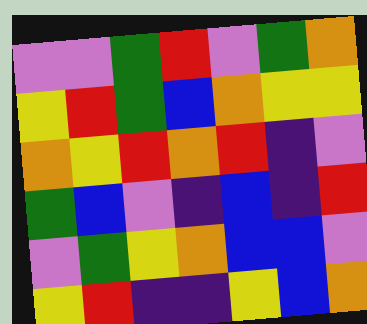[["violet", "violet", "green", "red", "violet", "green", "orange"], ["yellow", "red", "green", "blue", "orange", "yellow", "yellow"], ["orange", "yellow", "red", "orange", "red", "indigo", "violet"], ["green", "blue", "violet", "indigo", "blue", "indigo", "red"], ["violet", "green", "yellow", "orange", "blue", "blue", "violet"], ["yellow", "red", "indigo", "indigo", "yellow", "blue", "orange"]]